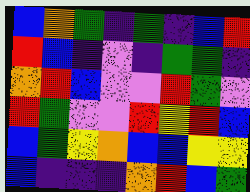[["blue", "orange", "green", "indigo", "green", "indigo", "blue", "red"], ["red", "blue", "indigo", "violet", "indigo", "green", "green", "indigo"], ["orange", "red", "blue", "violet", "violet", "red", "green", "violet"], ["red", "green", "violet", "violet", "red", "yellow", "red", "blue"], ["blue", "green", "yellow", "orange", "blue", "blue", "yellow", "yellow"], ["blue", "indigo", "indigo", "indigo", "orange", "red", "blue", "green"]]